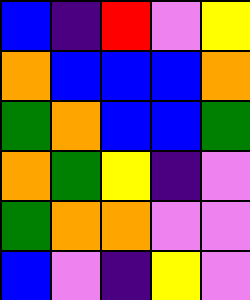[["blue", "indigo", "red", "violet", "yellow"], ["orange", "blue", "blue", "blue", "orange"], ["green", "orange", "blue", "blue", "green"], ["orange", "green", "yellow", "indigo", "violet"], ["green", "orange", "orange", "violet", "violet"], ["blue", "violet", "indigo", "yellow", "violet"]]